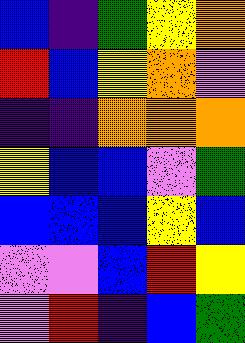[["blue", "indigo", "green", "yellow", "orange"], ["red", "blue", "yellow", "orange", "violet"], ["indigo", "indigo", "orange", "orange", "orange"], ["yellow", "blue", "blue", "violet", "green"], ["blue", "blue", "blue", "yellow", "blue"], ["violet", "violet", "blue", "red", "yellow"], ["violet", "red", "indigo", "blue", "green"]]